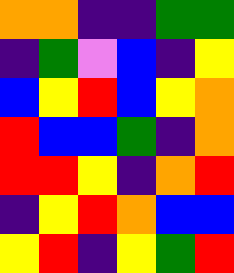[["orange", "orange", "indigo", "indigo", "green", "green"], ["indigo", "green", "violet", "blue", "indigo", "yellow"], ["blue", "yellow", "red", "blue", "yellow", "orange"], ["red", "blue", "blue", "green", "indigo", "orange"], ["red", "red", "yellow", "indigo", "orange", "red"], ["indigo", "yellow", "red", "orange", "blue", "blue"], ["yellow", "red", "indigo", "yellow", "green", "red"]]